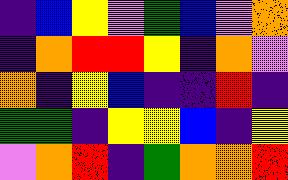[["indigo", "blue", "yellow", "violet", "green", "blue", "violet", "orange"], ["indigo", "orange", "red", "red", "yellow", "indigo", "orange", "violet"], ["orange", "indigo", "yellow", "blue", "indigo", "indigo", "red", "indigo"], ["green", "green", "indigo", "yellow", "yellow", "blue", "indigo", "yellow"], ["violet", "orange", "red", "indigo", "green", "orange", "orange", "red"]]